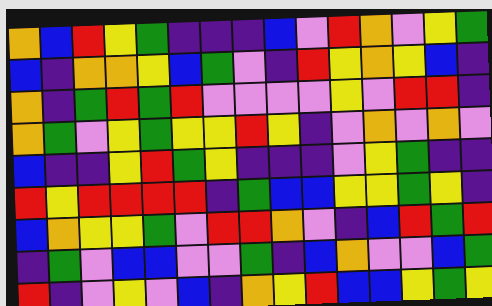[["orange", "blue", "red", "yellow", "green", "indigo", "indigo", "indigo", "blue", "violet", "red", "orange", "violet", "yellow", "green"], ["blue", "indigo", "orange", "orange", "yellow", "blue", "green", "violet", "indigo", "red", "yellow", "orange", "yellow", "blue", "indigo"], ["orange", "indigo", "green", "red", "green", "red", "violet", "violet", "violet", "violet", "yellow", "violet", "red", "red", "indigo"], ["orange", "green", "violet", "yellow", "green", "yellow", "yellow", "red", "yellow", "indigo", "violet", "orange", "violet", "orange", "violet"], ["blue", "indigo", "indigo", "yellow", "red", "green", "yellow", "indigo", "indigo", "indigo", "violet", "yellow", "green", "indigo", "indigo"], ["red", "yellow", "red", "red", "red", "red", "indigo", "green", "blue", "blue", "yellow", "yellow", "green", "yellow", "indigo"], ["blue", "orange", "yellow", "yellow", "green", "violet", "red", "red", "orange", "violet", "indigo", "blue", "red", "green", "red"], ["indigo", "green", "violet", "blue", "blue", "violet", "violet", "green", "indigo", "blue", "orange", "violet", "violet", "blue", "green"], ["red", "indigo", "violet", "yellow", "violet", "blue", "indigo", "orange", "yellow", "red", "blue", "blue", "yellow", "green", "yellow"]]